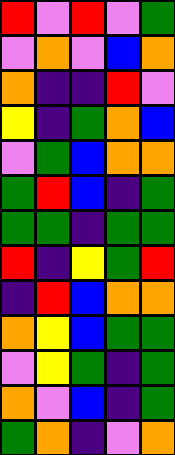[["red", "violet", "red", "violet", "green"], ["violet", "orange", "violet", "blue", "orange"], ["orange", "indigo", "indigo", "red", "violet"], ["yellow", "indigo", "green", "orange", "blue"], ["violet", "green", "blue", "orange", "orange"], ["green", "red", "blue", "indigo", "green"], ["green", "green", "indigo", "green", "green"], ["red", "indigo", "yellow", "green", "red"], ["indigo", "red", "blue", "orange", "orange"], ["orange", "yellow", "blue", "green", "green"], ["violet", "yellow", "green", "indigo", "green"], ["orange", "violet", "blue", "indigo", "green"], ["green", "orange", "indigo", "violet", "orange"]]